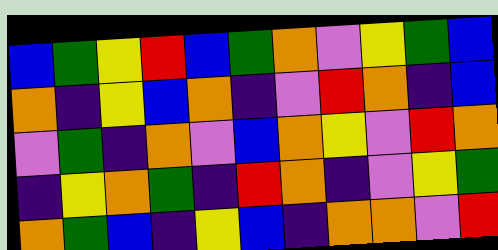[["blue", "green", "yellow", "red", "blue", "green", "orange", "violet", "yellow", "green", "blue"], ["orange", "indigo", "yellow", "blue", "orange", "indigo", "violet", "red", "orange", "indigo", "blue"], ["violet", "green", "indigo", "orange", "violet", "blue", "orange", "yellow", "violet", "red", "orange"], ["indigo", "yellow", "orange", "green", "indigo", "red", "orange", "indigo", "violet", "yellow", "green"], ["orange", "green", "blue", "indigo", "yellow", "blue", "indigo", "orange", "orange", "violet", "red"]]